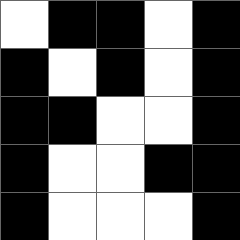[["white", "black", "black", "white", "black"], ["black", "white", "black", "white", "black"], ["black", "black", "white", "white", "black"], ["black", "white", "white", "black", "black"], ["black", "white", "white", "white", "black"]]